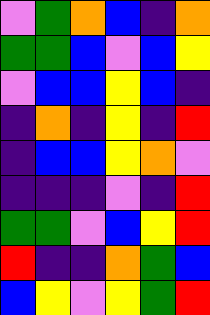[["violet", "green", "orange", "blue", "indigo", "orange"], ["green", "green", "blue", "violet", "blue", "yellow"], ["violet", "blue", "blue", "yellow", "blue", "indigo"], ["indigo", "orange", "indigo", "yellow", "indigo", "red"], ["indigo", "blue", "blue", "yellow", "orange", "violet"], ["indigo", "indigo", "indigo", "violet", "indigo", "red"], ["green", "green", "violet", "blue", "yellow", "red"], ["red", "indigo", "indigo", "orange", "green", "blue"], ["blue", "yellow", "violet", "yellow", "green", "red"]]